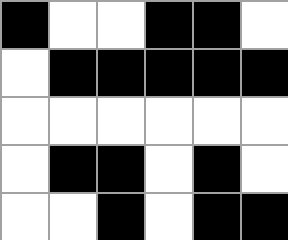[["black", "white", "white", "black", "black", "white"], ["white", "black", "black", "black", "black", "black"], ["white", "white", "white", "white", "white", "white"], ["white", "black", "black", "white", "black", "white"], ["white", "white", "black", "white", "black", "black"]]